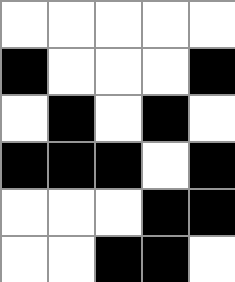[["white", "white", "white", "white", "white"], ["black", "white", "white", "white", "black"], ["white", "black", "white", "black", "white"], ["black", "black", "black", "white", "black"], ["white", "white", "white", "black", "black"], ["white", "white", "black", "black", "white"]]